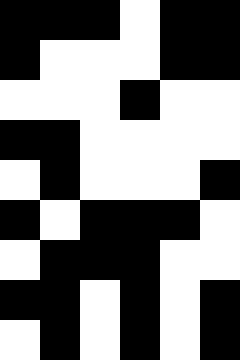[["black", "black", "black", "white", "black", "black"], ["black", "white", "white", "white", "black", "black"], ["white", "white", "white", "black", "white", "white"], ["black", "black", "white", "white", "white", "white"], ["white", "black", "white", "white", "white", "black"], ["black", "white", "black", "black", "black", "white"], ["white", "black", "black", "black", "white", "white"], ["black", "black", "white", "black", "white", "black"], ["white", "black", "white", "black", "white", "black"]]